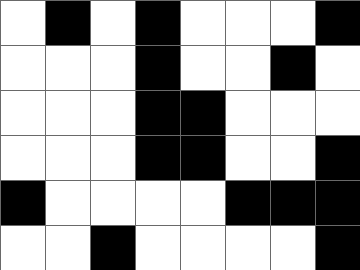[["white", "black", "white", "black", "white", "white", "white", "black"], ["white", "white", "white", "black", "white", "white", "black", "white"], ["white", "white", "white", "black", "black", "white", "white", "white"], ["white", "white", "white", "black", "black", "white", "white", "black"], ["black", "white", "white", "white", "white", "black", "black", "black"], ["white", "white", "black", "white", "white", "white", "white", "black"]]